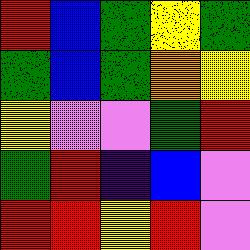[["red", "blue", "green", "yellow", "green"], ["green", "blue", "green", "orange", "yellow"], ["yellow", "violet", "violet", "green", "red"], ["green", "red", "indigo", "blue", "violet"], ["red", "red", "yellow", "red", "violet"]]